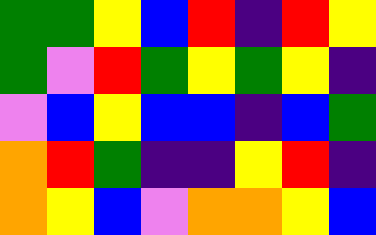[["green", "green", "yellow", "blue", "red", "indigo", "red", "yellow"], ["green", "violet", "red", "green", "yellow", "green", "yellow", "indigo"], ["violet", "blue", "yellow", "blue", "blue", "indigo", "blue", "green"], ["orange", "red", "green", "indigo", "indigo", "yellow", "red", "indigo"], ["orange", "yellow", "blue", "violet", "orange", "orange", "yellow", "blue"]]